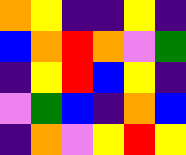[["orange", "yellow", "indigo", "indigo", "yellow", "indigo"], ["blue", "orange", "red", "orange", "violet", "green"], ["indigo", "yellow", "red", "blue", "yellow", "indigo"], ["violet", "green", "blue", "indigo", "orange", "blue"], ["indigo", "orange", "violet", "yellow", "red", "yellow"]]